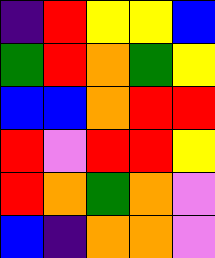[["indigo", "red", "yellow", "yellow", "blue"], ["green", "red", "orange", "green", "yellow"], ["blue", "blue", "orange", "red", "red"], ["red", "violet", "red", "red", "yellow"], ["red", "orange", "green", "orange", "violet"], ["blue", "indigo", "orange", "orange", "violet"]]